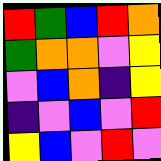[["red", "green", "blue", "red", "orange"], ["green", "orange", "orange", "violet", "yellow"], ["violet", "blue", "orange", "indigo", "yellow"], ["indigo", "violet", "blue", "violet", "red"], ["yellow", "blue", "violet", "red", "violet"]]